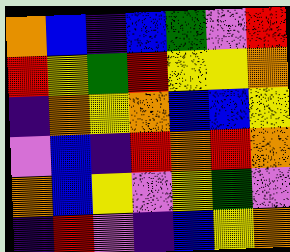[["orange", "blue", "indigo", "blue", "green", "violet", "red"], ["red", "yellow", "green", "red", "yellow", "yellow", "orange"], ["indigo", "orange", "yellow", "orange", "blue", "blue", "yellow"], ["violet", "blue", "indigo", "red", "orange", "red", "orange"], ["orange", "blue", "yellow", "violet", "yellow", "green", "violet"], ["indigo", "red", "violet", "indigo", "blue", "yellow", "orange"]]